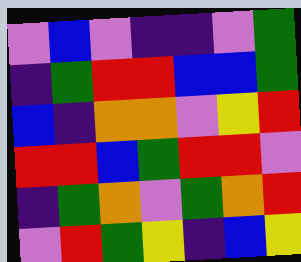[["violet", "blue", "violet", "indigo", "indigo", "violet", "green"], ["indigo", "green", "red", "red", "blue", "blue", "green"], ["blue", "indigo", "orange", "orange", "violet", "yellow", "red"], ["red", "red", "blue", "green", "red", "red", "violet"], ["indigo", "green", "orange", "violet", "green", "orange", "red"], ["violet", "red", "green", "yellow", "indigo", "blue", "yellow"]]